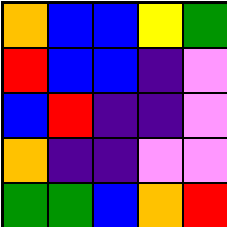[["orange", "blue", "blue", "yellow", "green"], ["red", "blue", "blue", "indigo", "violet"], ["blue", "red", "indigo", "indigo", "violet"], ["orange", "indigo", "indigo", "violet", "violet"], ["green", "green", "blue", "orange", "red"]]